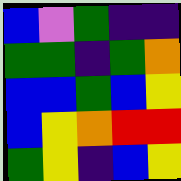[["blue", "violet", "green", "indigo", "indigo"], ["green", "green", "indigo", "green", "orange"], ["blue", "blue", "green", "blue", "yellow"], ["blue", "yellow", "orange", "red", "red"], ["green", "yellow", "indigo", "blue", "yellow"]]